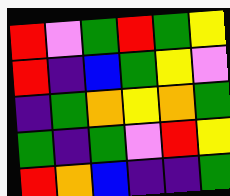[["red", "violet", "green", "red", "green", "yellow"], ["red", "indigo", "blue", "green", "yellow", "violet"], ["indigo", "green", "orange", "yellow", "orange", "green"], ["green", "indigo", "green", "violet", "red", "yellow"], ["red", "orange", "blue", "indigo", "indigo", "green"]]